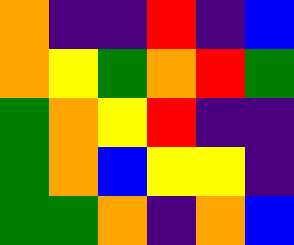[["orange", "indigo", "indigo", "red", "indigo", "blue"], ["orange", "yellow", "green", "orange", "red", "green"], ["green", "orange", "yellow", "red", "indigo", "indigo"], ["green", "orange", "blue", "yellow", "yellow", "indigo"], ["green", "green", "orange", "indigo", "orange", "blue"]]